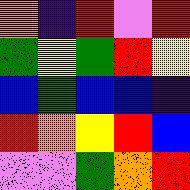[["orange", "indigo", "red", "violet", "red"], ["green", "yellow", "green", "red", "yellow"], ["blue", "green", "blue", "blue", "indigo"], ["red", "orange", "yellow", "red", "blue"], ["violet", "violet", "green", "orange", "red"]]